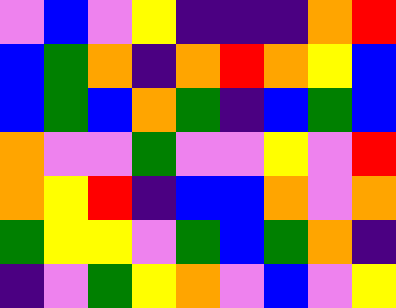[["violet", "blue", "violet", "yellow", "indigo", "indigo", "indigo", "orange", "red"], ["blue", "green", "orange", "indigo", "orange", "red", "orange", "yellow", "blue"], ["blue", "green", "blue", "orange", "green", "indigo", "blue", "green", "blue"], ["orange", "violet", "violet", "green", "violet", "violet", "yellow", "violet", "red"], ["orange", "yellow", "red", "indigo", "blue", "blue", "orange", "violet", "orange"], ["green", "yellow", "yellow", "violet", "green", "blue", "green", "orange", "indigo"], ["indigo", "violet", "green", "yellow", "orange", "violet", "blue", "violet", "yellow"]]